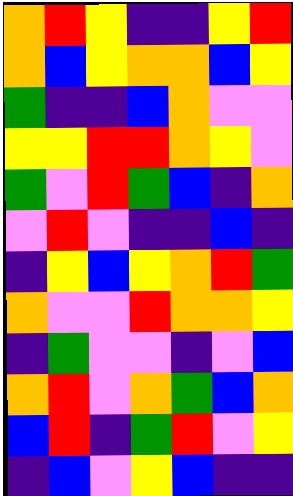[["orange", "red", "yellow", "indigo", "indigo", "yellow", "red"], ["orange", "blue", "yellow", "orange", "orange", "blue", "yellow"], ["green", "indigo", "indigo", "blue", "orange", "violet", "violet"], ["yellow", "yellow", "red", "red", "orange", "yellow", "violet"], ["green", "violet", "red", "green", "blue", "indigo", "orange"], ["violet", "red", "violet", "indigo", "indigo", "blue", "indigo"], ["indigo", "yellow", "blue", "yellow", "orange", "red", "green"], ["orange", "violet", "violet", "red", "orange", "orange", "yellow"], ["indigo", "green", "violet", "violet", "indigo", "violet", "blue"], ["orange", "red", "violet", "orange", "green", "blue", "orange"], ["blue", "red", "indigo", "green", "red", "violet", "yellow"], ["indigo", "blue", "violet", "yellow", "blue", "indigo", "indigo"]]